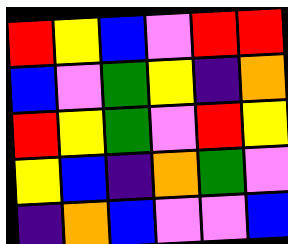[["red", "yellow", "blue", "violet", "red", "red"], ["blue", "violet", "green", "yellow", "indigo", "orange"], ["red", "yellow", "green", "violet", "red", "yellow"], ["yellow", "blue", "indigo", "orange", "green", "violet"], ["indigo", "orange", "blue", "violet", "violet", "blue"]]